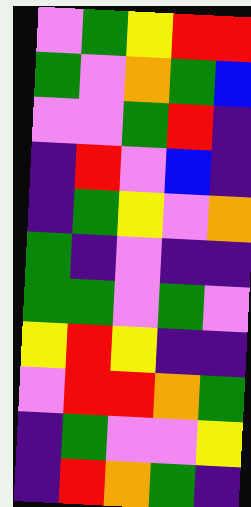[["violet", "green", "yellow", "red", "red"], ["green", "violet", "orange", "green", "blue"], ["violet", "violet", "green", "red", "indigo"], ["indigo", "red", "violet", "blue", "indigo"], ["indigo", "green", "yellow", "violet", "orange"], ["green", "indigo", "violet", "indigo", "indigo"], ["green", "green", "violet", "green", "violet"], ["yellow", "red", "yellow", "indigo", "indigo"], ["violet", "red", "red", "orange", "green"], ["indigo", "green", "violet", "violet", "yellow"], ["indigo", "red", "orange", "green", "indigo"]]